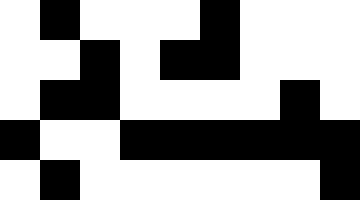[["white", "black", "white", "white", "white", "black", "white", "white", "white"], ["white", "white", "black", "white", "black", "black", "white", "white", "white"], ["white", "black", "black", "white", "white", "white", "white", "black", "white"], ["black", "white", "white", "black", "black", "black", "black", "black", "black"], ["white", "black", "white", "white", "white", "white", "white", "white", "black"]]